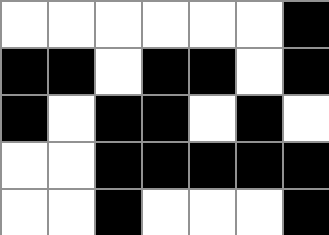[["white", "white", "white", "white", "white", "white", "black"], ["black", "black", "white", "black", "black", "white", "black"], ["black", "white", "black", "black", "white", "black", "white"], ["white", "white", "black", "black", "black", "black", "black"], ["white", "white", "black", "white", "white", "white", "black"]]